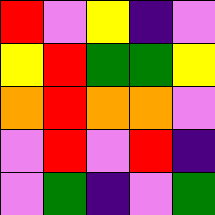[["red", "violet", "yellow", "indigo", "violet"], ["yellow", "red", "green", "green", "yellow"], ["orange", "red", "orange", "orange", "violet"], ["violet", "red", "violet", "red", "indigo"], ["violet", "green", "indigo", "violet", "green"]]